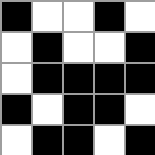[["black", "white", "white", "black", "white"], ["white", "black", "white", "white", "black"], ["white", "black", "black", "black", "black"], ["black", "white", "black", "black", "white"], ["white", "black", "black", "white", "black"]]